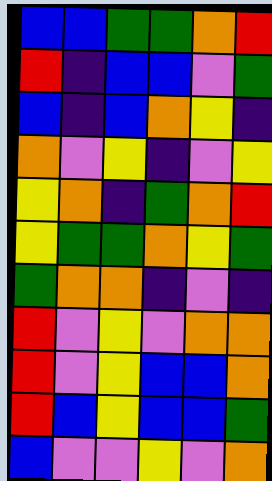[["blue", "blue", "green", "green", "orange", "red"], ["red", "indigo", "blue", "blue", "violet", "green"], ["blue", "indigo", "blue", "orange", "yellow", "indigo"], ["orange", "violet", "yellow", "indigo", "violet", "yellow"], ["yellow", "orange", "indigo", "green", "orange", "red"], ["yellow", "green", "green", "orange", "yellow", "green"], ["green", "orange", "orange", "indigo", "violet", "indigo"], ["red", "violet", "yellow", "violet", "orange", "orange"], ["red", "violet", "yellow", "blue", "blue", "orange"], ["red", "blue", "yellow", "blue", "blue", "green"], ["blue", "violet", "violet", "yellow", "violet", "orange"]]